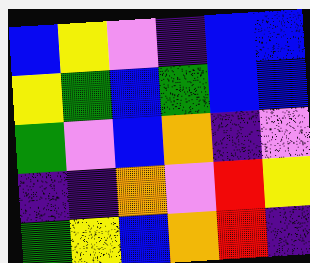[["blue", "yellow", "violet", "indigo", "blue", "blue"], ["yellow", "green", "blue", "green", "blue", "blue"], ["green", "violet", "blue", "orange", "indigo", "violet"], ["indigo", "indigo", "orange", "violet", "red", "yellow"], ["green", "yellow", "blue", "orange", "red", "indigo"]]